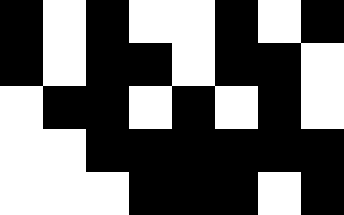[["black", "white", "black", "white", "white", "black", "white", "black"], ["black", "white", "black", "black", "white", "black", "black", "white"], ["white", "black", "black", "white", "black", "white", "black", "white"], ["white", "white", "black", "black", "black", "black", "black", "black"], ["white", "white", "white", "black", "black", "black", "white", "black"]]